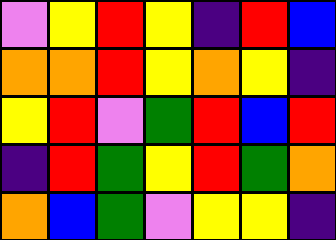[["violet", "yellow", "red", "yellow", "indigo", "red", "blue"], ["orange", "orange", "red", "yellow", "orange", "yellow", "indigo"], ["yellow", "red", "violet", "green", "red", "blue", "red"], ["indigo", "red", "green", "yellow", "red", "green", "orange"], ["orange", "blue", "green", "violet", "yellow", "yellow", "indigo"]]